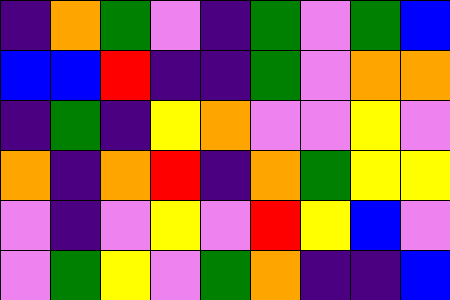[["indigo", "orange", "green", "violet", "indigo", "green", "violet", "green", "blue"], ["blue", "blue", "red", "indigo", "indigo", "green", "violet", "orange", "orange"], ["indigo", "green", "indigo", "yellow", "orange", "violet", "violet", "yellow", "violet"], ["orange", "indigo", "orange", "red", "indigo", "orange", "green", "yellow", "yellow"], ["violet", "indigo", "violet", "yellow", "violet", "red", "yellow", "blue", "violet"], ["violet", "green", "yellow", "violet", "green", "orange", "indigo", "indigo", "blue"]]